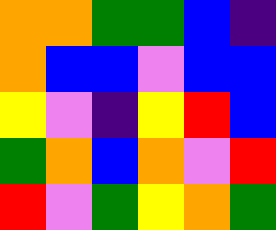[["orange", "orange", "green", "green", "blue", "indigo"], ["orange", "blue", "blue", "violet", "blue", "blue"], ["yellow", "violet", "indigo", "yellow", "red", "blue"], ["green", "orange", "blue", "orange", "violet", "red"], ["red", "violet", "green", "yellow", "orange", "green"]]